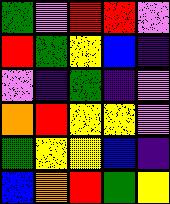[["green", "violet", "red", "red", "violet"], ["red", "green", "yellow", "blue", "indigo"], ["violet", "indigo", "green", "indigo", "violet"], ["orange", "red", "yellow", "yellow", "violet"], ["green", "yellow", "yellow", "blue", "indigo"], ["blue", "orange", "red", "green", "yellow"]]